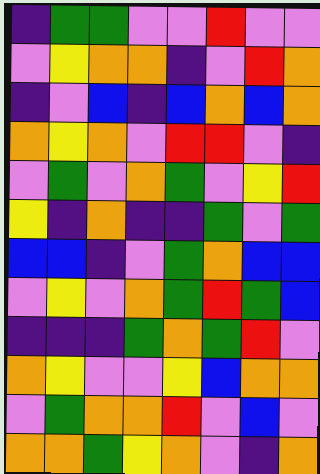[["indigo", "green", "green", "violet", "violet", "red", "violet", "violet"], ["violet", "yellow", "orange", "orange", "indigo", "violet", "red", "orange"], ["indigo", "violet", "blue", "indigo", "blue", "orange", "blue", "orange"], ["orange", "yellow", "orange", "violet", "red", "red", "violet", "indigo"], ["violet", "green", "violet", "orange", "green", "violet", "yellow", "red"], ["yellow", "indigo", "orange", "indigo", "indigo", "green", "violet", "green"], ["blue", "blue", "indigo", "violet", "green", "orange", "blue", "blue"], ["violet", "yellow", "violet", "orange", "green", "red", "green", "blue"], ["indigo", "indigo", "indigo", "green", "orange", "green", "red", "violet"], ["orange", "yellow", "violet", "violet", "yellow", "blue", "orange", "orange"], ["violet", "green", "orange", "orange", "red", "violet", "blue", "violet"], ["orange", "orange", "green", "yellow", "orange", "violet", "indigo", "orange"]]